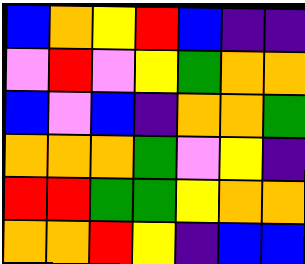[["blue", "orange", "yellow", "red", "blue", "indigo", "indigo"], ["violet", "red", "violet", "yellow", "green", "orange", "orange"], ["blue", "violet", "blue", "indigo", "orange", "orange", "green"], ["orange", "orange", "orange", "green", "violet", "yellow", "indigo"], ["red", "red", "green", "green", "yellow", "orange", "orange"], ["orange", "orange", "red", "yellow", "indigo", "blue", "blue"]]